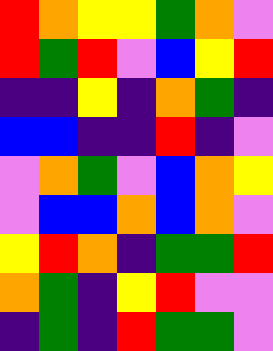[["red", "orange", "yellow", "yellow", "green", "orange", "violet"], ["red", "green", "red", "violet", "blue", "yellow", "red"], ["indigo", "indigo", "yellow", "indigo", "orange", "green", "indigo"], ["blue", "blue", "indigo", "indigo", "red", "indigo", "violet"], ["violet", "orange", "green", "violet", "blue", "orange", "yellow"], ["violet", "blue", "blue", "orange", "blue", "orange", "violet"], ["yellow", "red", "orange", "indigo", "green", "green", "red"], ["orange", "green", "indigo", "yellow", "red", "violet", "violet"], ["indigo", "green", "indigo", "red", "green", "green", "violet"]]